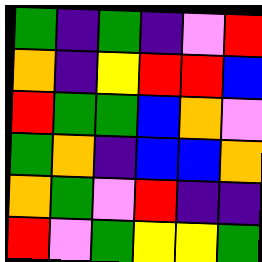[["green", "indigo", "green", "indigo", "violet", "red"], ["orange", "indigo", "yellow", "red", "red", "blue"], ["red", "green", "green", "blue", "orange", "violet"], ["green", "orange", "indigo", "blue", "blue", "orange"], ["orange", "green", "violet", "red", "indigo", "indigo"], ["red", "violet", "green", "yellow", "yellow", "green"]]